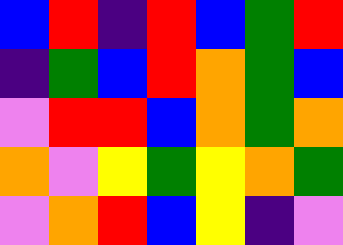[["blue", "red", "indigo", "red", "blue", "green", "red"], ["indigo", "green", "blue", "red", "orange", "green", "blue"], ["violet", "red", "red", "blue", "orange", "green", "orange"], ["orange", "violet", "yellow", "green", "yellow", "orange", "green"], ["violet", "orange", "red", "blue", "yellow", "indigo", "violet"]]